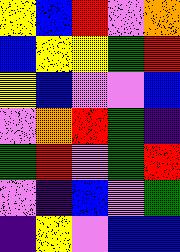[["yellow", "blue", "red", "violet", "orange"], ["blue", "yellow", "yellow", "green", "red"], ["yellow", "blue", "violet", "violet", "blue"], ["violet", "orange", "red", "green", "indigo"], ["green", "red", "violet", "green", "red"], ["violet", "indigo", "blue", "violet", "green"], ["indigo", "yellow", "violet", "blue", "blue"]]